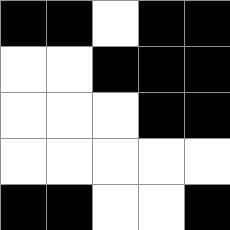[["black", "black", "white", "black", "black"], ["white", "white", "black", "black", "black"], ["white", "white", "white", "black", "black"], ["white", "white", "white", "white", "white"], ["black", "black", "white", "white", "black"]]